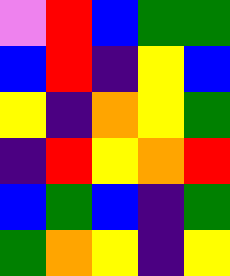[["violet", "red", "blue", "green", "green"], ["blue", "red", "indigo", "yellow", "blue"], ["yellow", "indigo", "orange", "yellow", "green"], ["indigo", "red", "yellow", "orange", "red"], ["blue", "green", "blue", "indigo", "green"], ["green", "orange", "yellow", "indigo", "yellow"]]